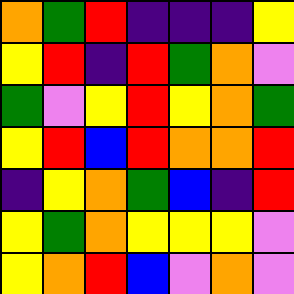[["orange", "green", "red", "indigo", "indigo", "indigo", "yellow"], ["yellow", "red", "indigo", "red", "green", "orange", "violet"], ["green", "violet", "yellow", "red", "yellow", "orange", "green"], ["yellow", "red", "blue", "red", "orange", "orange", "red"], ["indigo", "yellow", "orange", "green", "blue", "indigo", "red"], ["yellow", "green", "orange", "yellow", "yellow", "yellow", "violet"], ["yellow", "orange", "red", "blue", "violet", "orange", "violet"]]